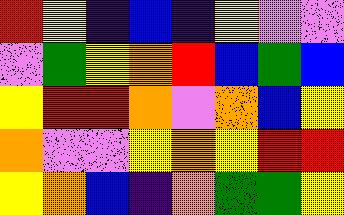[["red", "yellow", "indigo", "blue", "indigo", "yellow", "violet", "violet"], ["violet", "green", "yellow", "orange", "red", "blue", "green", "blue"], ["yellow", "red", "red", "orange", "violet", "orange", "blue", "yellow"], ["orange", "violet", "violet", "yellow", "orange", "yellow", "red", "red"], ["yellow", "orange", "blue", "indigo", "orange", "green", "green", "yellow"]]